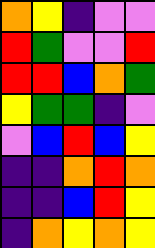[["orange", "yellow", "indigo", "violet", "violet"], ["red", "green", "violet", "violet", "red"], ["red", "red", "blue", "orange", "green"], ["yellow", "green", "green", "indigo", "violet"], ["violet", "blue", "red", "blue", "yellow"], ["indigo", "indigo", "orange", "red", "orange"], ["indigo", "indigo", "blue", "red", "yellow"], ["indigo", "orange", "yellow", "orange", "yellow"]]